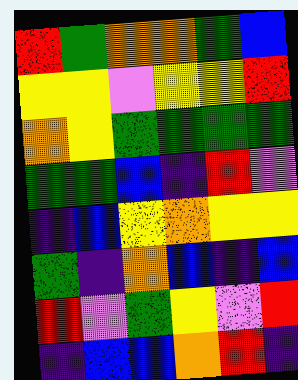[["red", "green", "orange", "orange", "green", "blue"], ["yellow", "yellow", "violet", "yellow", "yellow", "red"], ["orange", "yellow", "green", "green", "green", "green"], ["green", "green", "blue", "indigo", "red", "violet"], ["indigo", "blue", "yellow", "orange", "yellow", "yellow"], ["green", "indigo", "orange", "blue", "indigo", "blue"], ["red", "violet", "green", "yellow", "violet", "red"], ["indigo", "blue", "blue", "orange", "red", "indigo"]]